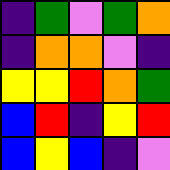[["indigo", "green", "violet", "green", "orange"], ["indigo", "orange", "orange", "violet", "indigo"], ["yellow", "yellow", "red", "orange", "green"], ["blue", "red", "indigo", "yellow", "red"], ["blue", "yellow", "blue", "indigo", "violet"]]